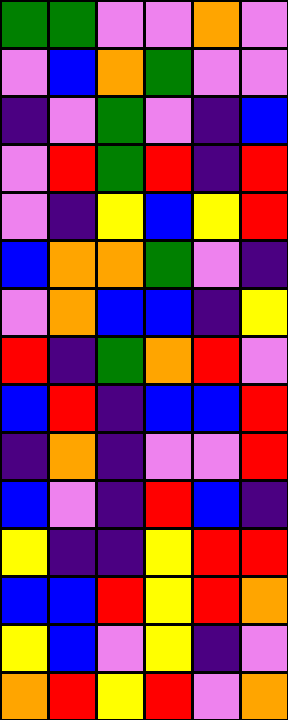[["green", "green", "violet", "violet", "orange", "violet"], ["violet", "blue", "orange", "green", "violet", "violet"], ["indigo", "violet", "green", "violet", "indigo", "blue"], ["violet", "red", "green", "red", "indigo", "red"], ["violet", "indigo", "yellow", "blue", "yellow", "red"], ["blue", "orange", "orange", "green", "violet", "indigo"], ["violet", "orange", "blue", "blue", "indigo", "yellow"], ["red", "indigo", "green", "orange", "red", "violet"], ["blue", "red", "indigo", "blue", "blue", "red"], ["indigo", "orange", "indigo", "violet", "violet", "red"], ["blue", "violet", "indigo", "red", "blue", "indigo"], ["yellow", "indigo", "indigo", "yellow", "red", "red"], ["blue", "blue", "red", "yellow", "red", "orange"], ["yellow", "blue", "violet", "yellow", "indigo", "violet"], ["orange", "red", "yellow", "red", "violet", "orange"]]